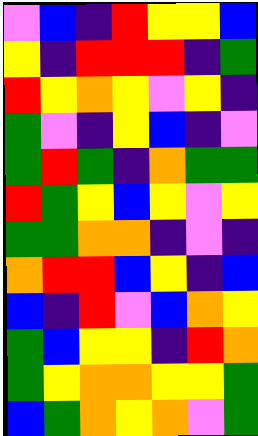[["violet", "blue", "indigo", "red", "yellow", "yellow", "blue"], ["yellow", "indigo", "red", "red", "red", "indigo", "green"], ["red", "yellow", "orange", "yellow", "violet", "yellow", "indigo"], ["green", "violet", "indigo", "yellow", "blue", "indigo", "violet"], ["green", "red", "green", "indigo", "orange", "green", "green"], ["red", "green", "yellow", "blue", "yellow", "violet", "yellow"], ["green", "green", "orange", "orange", "indigo", "violet", "indigo"], ["orange", "red", "red", "blue", "yellow", "indigo", "blue"], ["blue", "indigo", "red", "violet", "blue", "orange", "yellow"], ["green", "blue", "yellow", "yellow", "indigo", "red", "orange"], ["green", "yellow", "orange", "orange", "yellow", "yellow", "green"], ["blue", "green", "orange", "yellow", "orange", "violet", "green"]]